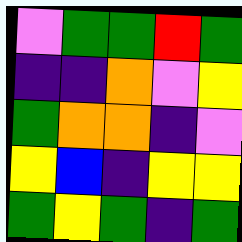[["violet", "green", "green", "red", "green"], ["indigo", "indigo", "orange", "violet", "yellow"], ["green", "orange", "orange", "indigo", "violet"], ["yellow", "blue", "indigo", "yellow", "yellow"], ["green", "yellow", "green", "indigo", "green"]]